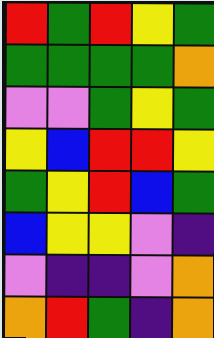[["red", "green", "red", "yellow", "green"], ["green", "green", "green", "green", "orange"], ["violet", "violet", "green", "yellow", "green"], ["yellow", "blue", "red", "red", "yellow"], ["green", "yellow", "red", "blue", "green"], ["blue", "yellow", "yellow", "violet", "indigo"], ["violet", "indigo", "indigo", "violet", "orange"], ["orange", "red", "green", "indigo", "orange"]]